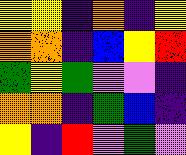[["yellow", "yellow", "indigo", "orange", "indigo", "yellow"], ["orange", "orange", "indigo", "blue", "yellow", "red"], ["green", "yellow", "green", "violet", "violet", "indigo"], ["orange", "orange", "indigo", "green", "blue", "indigo"], ["yellow", "indigo", "red", "violet", "green", "violet"]]